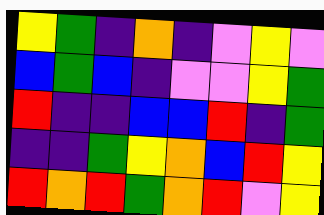[["yellow", "green", "indigo", "orange", "indigo", "violet", "yellow", "violet"], ["blue", "green", "blue", "indigo", "violet", "violet", "yellow", "green"], ["red", "indigo", "indigo", "blue", "blue", "red", "indigo", "green"], ["indigo", "indigo", "green", "yellow", "orange", "blue", "red", "yellow"], ["red", "orange", "red", "green", "orange", "red", "violet", "yellow"]]